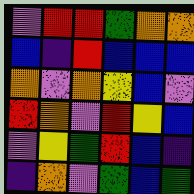[["violet", "red", "red", "green", "orange", "orange"], ["blue", "indigo", "red", "blue", "blue", "blue"], ["orange", "violet", "orange", "yellow", "blue", "violet"], ["red", "orange", "violet", "red", "yellow", "blue"], ["violet", "yellow", "green", "red", "blue", "indigo"], ["indigo", "orange", "violet", "green", "blue", "green"]]